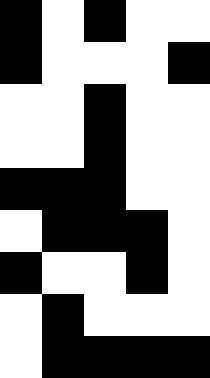[["black", "white", "black", "white", "white"], ["black", "white", "white", "white", "black"], ["white", "white", "black", "white", "white"], ["white", "white", "black", "white", "white"], ["black", "black", "black", "white", "white"], ["white", "black", "black", "black", "white"], ["black", "white", "white", "black", "white"], ["white", "black", "white", "white", "white"], ["white", "black", "black", "black", "black"]]